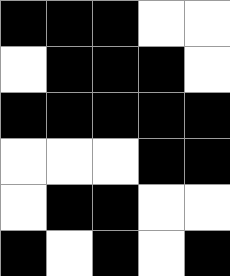[["black", "black", "black", "white", "white"], ["white", "black", "black", "black", "white"], ["black", "black", "black", "black", "black"], ["white", "white", "white", "black", "black"], ["white", "black", "black", "white", "white"], ["black", "white", "black", "white", "black"]]